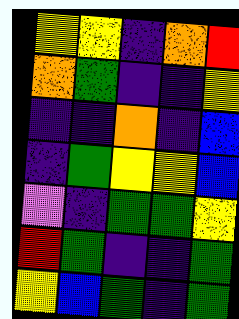[["yellow", "yellow", "indigo", "orange", "red"], ["orange", "green", "indigo", "indigo", "yellow"], ["indigo", "indigo", "orange", "indigo", "blue"], ["indigo", "green", "yellow", "yellow", "blue"], ["violet", "indigo", "green", "green", "yellow"], ["red", "green", "indigo", "indigo", "green"], ["yellow", "blue", "green", "indigo", "green"]]